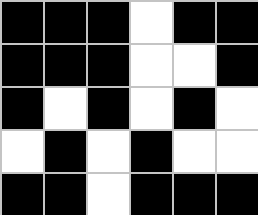[["black", "black", "black", "white", "black", "black"], ["black", "black", "black", "white", "white", "black"], ["black", "white", "black", "white", "black", "white"], ["white", "black", "white", "black", "white", "white"], ["black", "black", "white", "black", "black", "black"]]